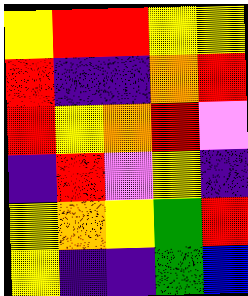[["yellow", "red", "red", "yellow", "yellow"], ["red", "indigo", "indigo", "orange", "red"], ["red", "yellow", "orange", "red", "violet"], ["indigo", "red", "violet", "yellow", "indigo"], ["yellow", "orange", "yellow", "green", "red"], ["yellow", "indigo", "indigo", "green", "blue"]]